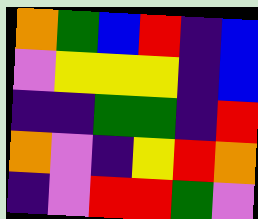[["orange", "green", "blue", "red", "indigo", "blue"], ["violet", "yellow", "yellow", "yellow", "indigo", "blue"], ["indigo", "indigo", "green", "green", "indigo", "red"], ["orange", "violet", "indigo", "yellow", "red", "orange"], ["indigo", "violet", "red", "red", "green", "violet"]]